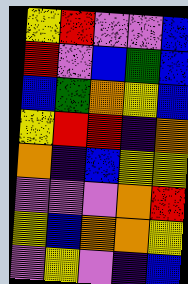[["yellow", "red", "violet", "violet", "blue"], ["red", "violet", "blue", "green", "blue"], ["blue", "green", "orange", "yellow", "blue"], ["yellow", "red", "red", "indigo", "orange"], ["orange", "indigo", "blue", "yellow", "yellow"], ["violet", "violet", "violet", "orange", "red"], ["yellow", "blue", "orange", "orange", "yellow"], ["violet", "yellow", "violet", "indigo", "blue"]]